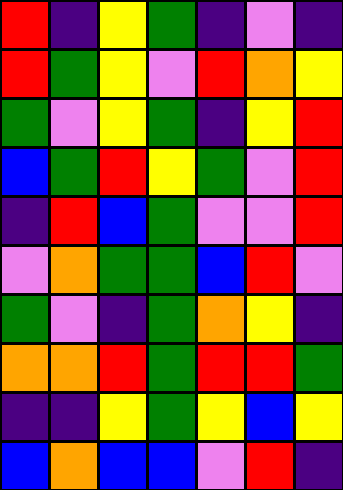[["red", "indigo", "yellow", "green", "indigo", "violet", "indigo"], ["red", "green", "yellow", "violet", "red", "orange", "yellow"], ["green", "violet", "yellow", "green", "indigo", "yellow", "red"], ["blue", "green", "red", "yellow", "green", "violet", "red"], ["indigo", "red", "blue", "green", "violet", "violet", "red"], ["violet", "orange", "green", "green", "blue", "red", "violet"], ["green", "violet", "indigo", "green", "orange", "yellow", "indigo"], ["orange", "orange", "red", "green", "red", "red", "green"], ["indigo", "indigo", "yellow", "green", "yellow", "blue", "yellow"], ["blue", "orange", "blue", "blue", "violet", "red", "indigo"]]